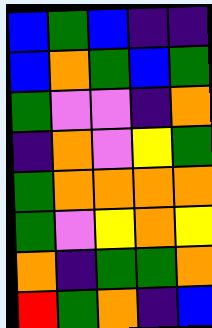[["blue", "green", "blue", "indigo", "indigo"], ["blue", "orange", "green", "blue", "green"], ["green", "violet", "violet", "indigo", "orange"], ["indigo", "orange", "violet", "yellow", "green"], ["green", "orange", "orange", "orange", "orange"], ["green", "violet", "yellow", "orange", "yellow"], ["orange", "indigo", "green", "green", "orange"], ["red", "green", "orange", "indigo", "blue"]]